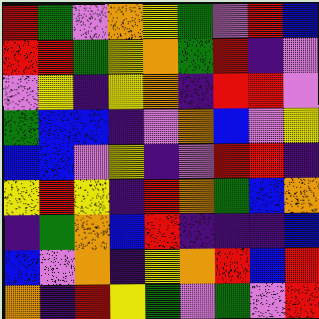[["red", "green", "violet", "orange", "yellow", "green", "violet", "red", "blue"], ["red", "red", "green", "yellow", "orange", "green", "red", "indigo", "violet"], ["violet", "yellow", "indigo", "yellow", "orange", "indigo", "red", "red", "violet"], ["green", "blue", "blue", "indigo", "violet", "orange", "blue", "violet", "yellow"], ["blue", "blue", "violet", "yellow", "indigo", "violet", "red", "red", "indigo"], ["yellow", "red", "yellow", "indigo", "red", "orange", "green", "blue", "orange"], ["indigo", "green", "orange", "blue", "red", "indigo", "indigo", "indigo", "blue"], ["blue", "violet", "orange", "indigo", "yellow", "orange", "red", "blue", "red"], ["orange", "indigo", "red", "yellow", "green", "violet", "green", "violet", "red"]]